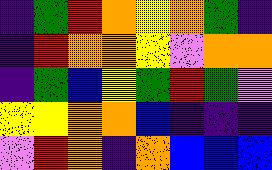[["indigo", "green", "red", "orange", "yellow", "orange", "green", "indigo"], ["indigo", "red", "orange", "orange", "yellow", "violet", "orange", "orange"], ["indigo", "green", "blue", "yellow", "green", "red", "green", "violet"], ["yellow", "yellow", "orange", "orange", "blue", "indigo", "indigo", "indigo"], ["violet", "red", "orange", "indigo", "orange", "blue", "blue", "blue"]]